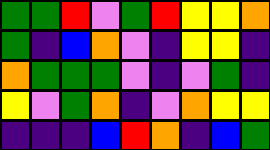[["green", "green", "red", "violet", "green", "red", "yellow", "yellow", "orange"], ["green", "indigo", "blue", "orange", "violet", "indigo", "yellow", "yellow", "indigo"], ["orange", "green", "green", "green", "violet", "indigo", "violet", "green", "indigo"], ["yellow", "violet", "green", "orange", "indigo", "violet", "orange", "yellow", "yellow"], ["indigo", "indigo", "indigo", "blue", "red", "orange", "indigo", "blue", "green"]]